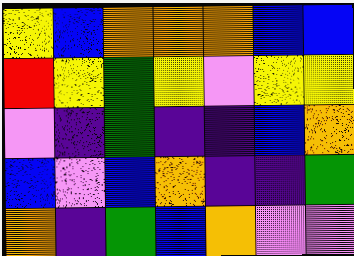[["yellow", "blue", "orange", "orange", "orange", "blue", "blue"], ["red", "yellow", "green", "yellow", "violet", "yellow", "yellow"], ["violet", "indigo", "green", "indigo", "indigo", "blue", "orange"], ["blue", "violet", "blue", "orange", "indigo", "indigo", "green"], ["orange", "indigo", "green", "blue", "orange", "violet", "violet"]]